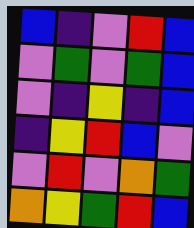[["blue", "indigo", "violet", "red", "blue"], ["violet", "green", "violet", "green", "blue"], ["violet", "indigo", "yellow", "indigo", "blue"], ["indigo", "yellow", "red", "blue", "violet"], ["violet", "red", "violet", "orange", "green"], ["orange", "yellow", "green", "red", "blue"]]